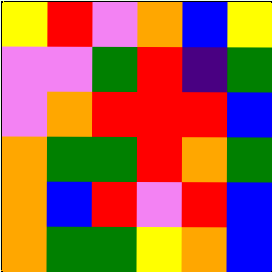[["yellow", "red", "violet", "orange", "blue", "yellow"], ["violet", "violet", "green", "red", "indigo", "green"], ["violet", "orange", "red", "red", "red", "blue"], ["orange", "green", "green", "red", "orange", "green"], ["orange", "blue", "red", "violet", "red", "blue"], ["orange", "green", "green", "yellow", "orange", "blue"]]